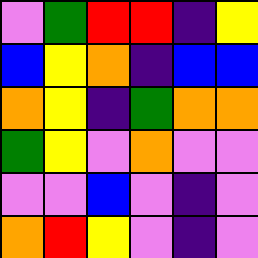[["violet", "green", "red", "red", "indigo", "yellow"], ["blue", "yellow", "orange", "indigo", "blue", "blue"], ["orange", "yellow", "indigo", "green", "orange", "orange"], ["green", "yellow", "violet", "orange", "violet", "violet"], ["violet", "violet", "blue", "violet", "indigo", "violet"], ["orange", "red", "yellow", "violet", "indigo", "violet"]]